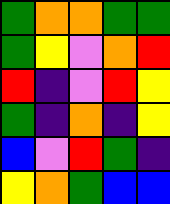[["green", "orange", "orange", "green", "green"], ["green", "yellow", "violet", "orange", "red"], ["red", "indigo", "violet", "red", "yellow"], ["green", "indigo", "orange", "indigo", "yellow"], ["blue", "violet", "red", "green", "indigo"], ["yellow", "orange", "green", "blue", "blue"]]